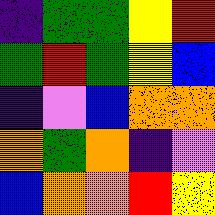[["indigo", "green", "green", "yellow", "red"], ["green", "red", "green", "yellow", "blue"], ["indigo", "violet", "blue", "orange", "orange"], ["orange", "green", "orange", "indigo", "violet"], ["blue", "orange", "orange", "red", "yellow"]]